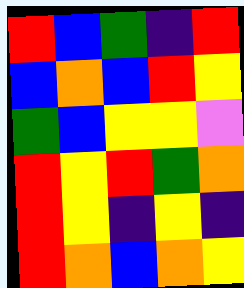[["red", "blue", "green", "indigo", "red"], ["blue", "orange", "blue", "red", "yellow"], ["green", "blue", "yellow", "yellow", "violet"], ["red", "yellow", "red", "green", "orange"], ["red", "yellow", "indigo", "yellow", "indigo"], ["red", "orange", "blue", "orange", "yellow"]]